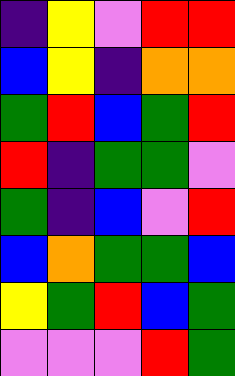[["indigo", "yellow", "violet", "red", "red"], ["blue", "yellow", "indigo", "orange", "orange"], ["green", "red", "blue", "green", "red"], ["red", "indigo", "green", "green", "violet"], ["green", "indigo", "blue", "violet", "red"], ["blue", "orange", "green", "green", "blue"], ["yellow", "green", "red", "blue", "green"], ["violet", "violet", "violet", "red", "green"]]